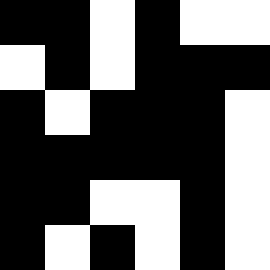[["black", "black", "white", "black", "white", "white"], ["white", "black", "white", "black", "black", "black"], ["black", "white", "black", "black", "black", "white"], ["black", "black", "black", "black", "black", "white"], ["black", "black", "white", "white", "black", "white"], ["black", "white", "black", "white", "black", "white"]]